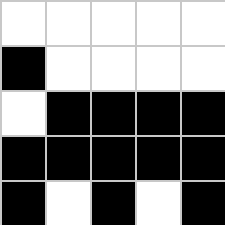[["white", "white", "white", "white", "white"], ["black", "white", "white", "white", "white"], ["white", "black", "black", "black", "black"], ["black", "black", "black", "black", "black"], ["black", "white", "black", "white", "black"]]